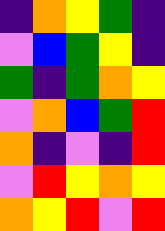[["indigo", "orange", "yellow", "green", "indigo"], ["violet", "blue", "green", "yellow", "indigo"], ["green", "indigo", "green", "orange", "yellow"], ["violet", "orange", "blue", "green", "red"], ["orange", "indigo", "violet", "indigo", "red"], ["violet", "red", "yellow", "orange", "yellow"], ["orange", "yellow", "red", "violet", "red"]]